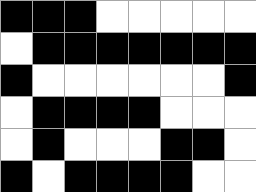[["black", "black", "black", "white", "white", "white", "white", "white"], ["white", "black", "black", "black", "black", "black", "black", "black"], ["black", "white", "white", "white", "white", "white", "white", "black"], ["white", "black", "black", "black", "black", "white", "white", "white"], ["white", "black", "white", "white", "white", "black", "black", "white"], ["black", "white", "black", "black", "black", "black", "white", "white"]]